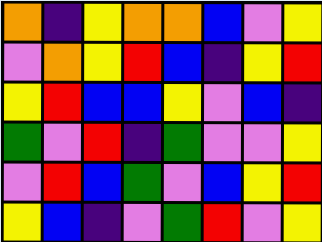[["orange", "indigo", "yellow", "orange", "orange", "blue", "violet", "yellow"], ["violet", "orange", "yellow", "red", "blue", "indigo", "yellow", "red"], ["yellow", "red", "blue", "blue", "yellow", "violet", "blue", "indigo"], ["green", "violet", "red", "indigo", "green", "violet", "violet", "yellow"], ["violet", "red", "blue", "green", "violet", "blue", "yellow", "red"], ["yellow", "blue", "indigo", "violet", "green", "red", "violet", "yellow"]]